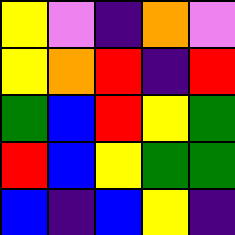[["yellow", "violet", "indigo", "orange", "violet"], ["yellow", "orange", "red", "indigo", "red"], ["green", "blue", "red", "yellow", "green"], ["red", "blue", "yellow", "green", "green"], ["blue", "indigo", "blue", "yellow", "indigo"]]